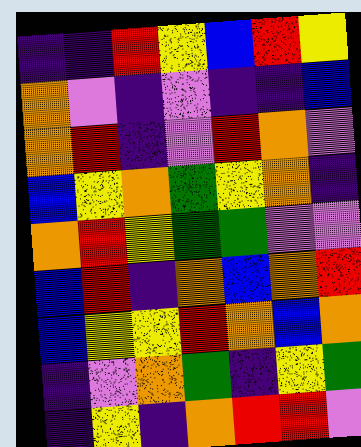[["indigo", "indigo", "red", "yellow", "blue", "red", "yellow"], ["orange", "violet", "indigo", "violet", "indigo", "indigo", "blue"], ["orange", "red", "indigo", "violet", "red", "orange", "violet"], ["blue", "yellow", "orange", "green", "yellow", "orange", "indigo"], ["orange", "red", "yellow", "green", "green", "violet", "violet"], ["blue", "red", "indigo", "orange", "blue", "orange", "red"], ["blue", "yellow", "yellow", "red", "orange", "blue", "orange"], ["indigo", "violet", "orange", "green", "indigo", "yellow", "green"], ["indigo", "yellow", "indigo", "orange", "red", "red", "violet"]]